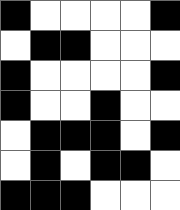[["black", "white", "white", "white", "white", "black"], ["white", "black", "black", "white", "white", "white"], ["black", "white", "white", "white", "white", "black"], ["black", "white", "white", "black", "white", "white"], ["white", "black", "black", "black", "white", "black"], ["white", "black", "white", "black", "black", "white"], ["black", "black", "black", "white", "white", "white"]]